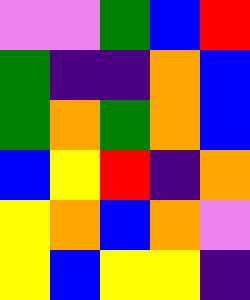[["violet", "violet", "green", "blue", "red"], ["green", "indigo", "indigo", "orange", "blue"], ["green", "orange", "green", "orange", "blue"], ["blue", "yellow", "red", "indigo", "orange"], ["yellow", "orange", "blue", "orange", "violet"], ["yellow", "blue", "yellow", "yellow", "indigo"]]